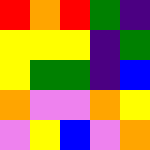[["red", "orange", "red", "green", "indigo"], ["yellow", "yellow", "yellow", "indigo", "green"], ["yellow", "green", "green", "indigo", "blue"], ["orange", "violet", "violet", "orange", "yellow"], ["violet", "yellow", "blue", "violet", "orange"]]